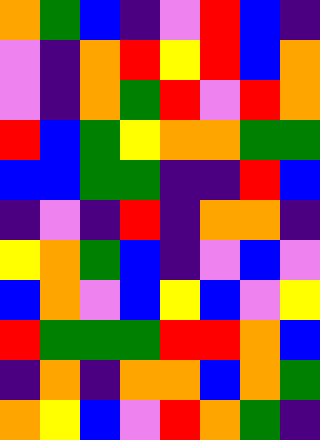[["orange", "green", "blue", "indigo", "violet", "red", "blue", "indigo"], ["violet", "indigo", "orange", "red", "yellow", "red", "blue", "orange"], ["violet", "indigo", "orange", "green", "red", "violet", "red", "orange"], ["red", "blue", "green", "yellow", "orange", "orange", "green", "green"], ["blue", "blue", "green", "green", "indigo", "indigo", "red", "blue"], ["indigo", "violet", "indigo", "red", "indigo", "orange", "orange", "indigo"], ["yellow", "orange", "green", "blue", "indigo", "violet", "blue", "violet"], ["blue", "orange", "violet", "blue", "yellow", "blue", "violet", "yellow"], ["red", "green", "green", "green", "red", "red", "orange", "blue"], ["indigo", "orange", "indigo", "orange", "orange", "blue", "orange", "green"], ["orange", "yellow", "blue", "violet", "red", "orange", "green", "indigo"]]